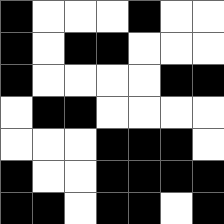[["black", "white", "white", "white", "black", "white", "white"], ["black", "white", "black", "black", "white", "white", "white"], ["black", "white", "white", "white", "white", "black", "black"], ["white", "black", "black", "white", "white", "white", "white"], ["white", "white", "white", "black", "black", "black", "white"], ["black", "white", "white", "black", "black", "black", "black"], ["black", "black", "white", "black", "black", "white", "black"]]